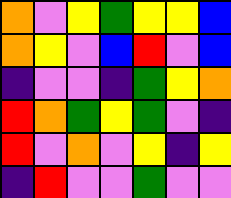[["orange", "violet", "yellow", "green", "yellow", "yellow", "blue"], ["orange", "yellow", "violet", "blue", "red", "violet", "blue"], ["indigo", "violet", "violet", "indigo", "green", "yellow", "orange"], ["red", "orange", "green", "yellow", "green", "violet", "indigo"], ["red", "violet", "orange", "violet", "yellow", "indigo", "yellow"], ["indigo", "red", "violet", "violet", "green", "violet", "violet"]]